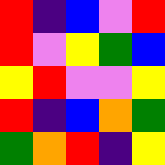[["red", "indigo", "blue", "violet", "red"], ["red", "violet", "yellow", "green", "blue"], ["yellow", "red", "violet", "violet", "yellow"], ["red", "indigo", "blue", "orange", "green"], ["green", "orange", "red", "indigo", "yellow"]]